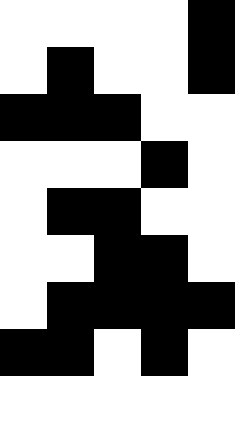[["white", "white", "white", "white", "black"], ["white", "black", "white", "white", "black"], ["black", "black", "black", "white", "white"], ["white", "white", "white", "black", "white"], ["white", "black", "black", "white", "white"], ["white", "white", "black", "black", "white"], ["white", "black", "black", "black", "black"], ["black", "black", "white", "black", "white"], ["white", "white", "white", "white", "white"]]